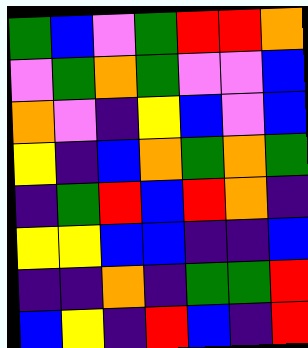[["green", "blue", "violet", "green", "red", "red", "orange"], ["violet", "green", "orange", "green", "violet", "violet", "blue"], ["orange", "violet", "indigo", "yellow", "blue", "violet", "blue"], ["yellow", "indigo", "blue", "orange", "green", "orange", "green"], ["indigo", "green", "red", "blue", "red", "orange", "indigo"], ["yellow", "yellow", "blue", "blue", "indigo", "indigo", "blue"], ["indigo", "indigo", "orange", "indigo", "green", "green", "red"], ["blue", "yellow", "indigo", "red", "blue", "indigo", "red"]]